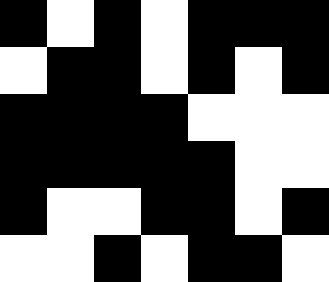[["black", "white", "black", "white", "black", "black", "black"], ["white", "black", "black", "white", "black", "white", "black"], ["black", "black", "black", "black", "white", "white", "white"], ["black", "black", "black", "black", "black", "white", "white"], ["black", "white", "white", "black", "black", "white", "black"], ["white", "white", "black", "white", "black", "black", "white"]]